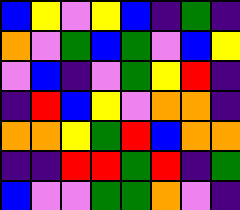[["blue", "yellow", "violet", "yellow", "blue", "indigo", "green", "indigo"], ["orange", "violet", "green", "blue", "green", "violet", "blue", "yellow"], ["violet", "blue", "indigo", "violet", "green", "yellow", "red", "indigo"], ["indigo", "red", "blue", "yellow", "violet", "orange", "orange", "indigo"], ["orange", "orange", "yellow", "green", "red", "blue", "orange", "orange"], ["indigo", "indigo", "red", "red", "green", "red", "indigo", "green"], ["blue", "violet", "violet", "green", "green", "orange", "violet", "indigo"]]